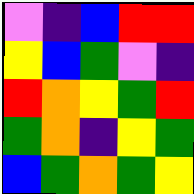[["violet", "indigo", "blue", "red", "red"], ["yellow", "blue", "green", "violet", "indigo"], ["red", "orange", "yellow", "green", "red"], ["green", "orange", "indigo", "yellow", "green"], ["blue", "green", "orange", "green", "yellow"]]